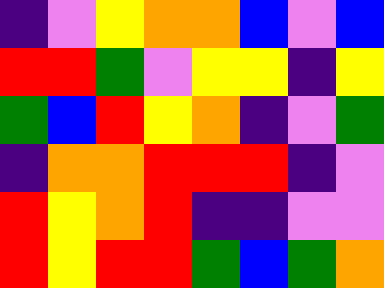[["indigo", "violet", "yellow", "orange", "orange", "blue", "violet", "blue"], ["red", "red", "green", "violet", "yellow", "yellow", "indigo", "yellow"], ["green", "blue", "red", "yellow", "orange", "indigo", "violet", "green"], ["indigo", "orange", "orange", "red", "red", "red", "indigo", "violet"], ["red", "yellow", "orange", "red", "indigo", "indigo", "violet", "violet"], ["red", "yellow", "red", "red", "green", "blue", "green", "orange"]]